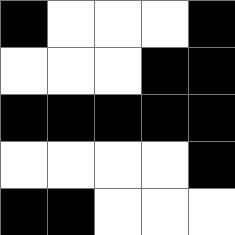[["black", "white", "white", "white", "black"], ["white", "white", "white", "black", "black"], ["black", "black", "black", "black", "black"], ["white", "white", "white", "white", "black"], ["black", "black", "white", "white", "white"]]